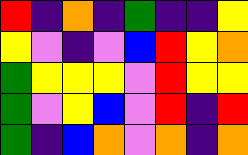[["red", "indigo", "orange", "indigo", "green", "indigo", "indigo", "yellow"], ["yellow", "violet", "indigo", "violet", "blue", "red", "yellow", "orange"], ["green", "yellow", "yellow", "yellow", "violet", "red", "yellow", "yellow"], ["green", "violet", "yellow", "blue", "violet", "red", "indigo", "red"], ["green", "indigo", "blue", "orange", "violet", "orange", "indigo", "orange"]]